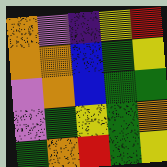[["orange", "violet", "indigo", "yellow", "red"], ["orange", "orange", "blue", "green", "yellow"], ["violet", "orange", "blue", "green", "green"], ["violet", "green", "yellow", "green", "orange"], ["green", "orange", "red", "green", "yellow"]]